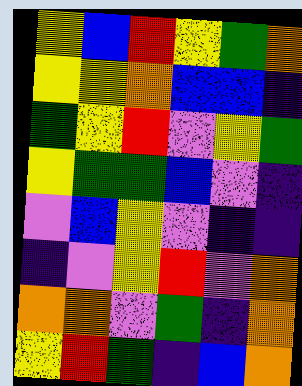[["yellow", "blue", "red", "yellow", "green", "orange"], ["yellow", "yellow", "orange", "blue", "blue", "indigo"], ["green", "yellow", "red", "violet", "yellow", "green"], ["yellow", "green", "green", "blue", "violet", "indigo"], ["violet", "blue", "yellow", "violet", "indigo", "indigo"], ["indigo", "violet", "yellow", "red", "violet", "orange"], ["orange", "orange", "violet", "green", "indigo", "orange"], ["yellow", "red", "green", "indigo", "blue", "orange"]]